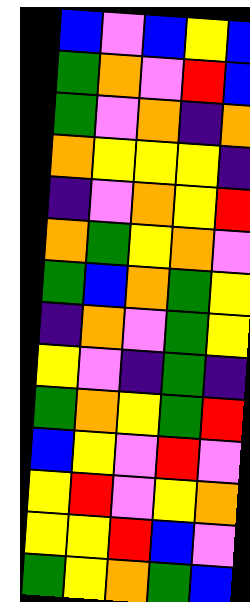[["blue", "violet", "blue", "yellow", "blue"], ["green", "orange", "violet", "red", "blue"], ["green", "violet", "orange", "indigo", "orange"], ["orange", "yellow", "yellow", "yellow", "indigo"], ["indigo", "violet", "orange", "yellow", "red"], ["orange", "green", "yellow", "orange", "violet"], ["green", "blue", "orange", "green", "yellow"], ["indigo", "orange", "violet", "green", "yellow"], ["yellow", "violet", "indigo", "green", "indigo"], ["green", "orange", "yellow", "green", "red"], ["blue", "yellow", "violet", "red", "violet"], ["yellow", "red", "violet", "yellow", "orange"], ["yellow", "yellow", "red", "blue", "violet"], ["green", "yellow", "orange", "green", "blue"]]